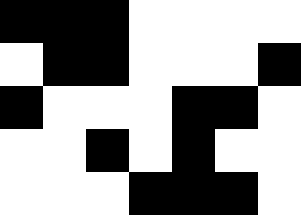[["black", "black", "black", "white", "white", "white", "white"], ["white", "black", "black", "white", "white", "white", "black"], ["black", "white", "white", "white", "black", "black", "white"], ["white", "white", "black", "white", "black", "white", "white"], ["white", "white", "white", "black", "black", "black", "white"]]